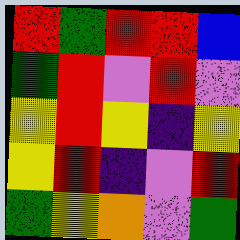[["red", "green", "red", "red", "blue"], ["green", "red", "violet", "red", "violet"], ["yellow", "red", "yellow", "indigo", "yellow"], ["yellow", "red", "indigo", "violet", "red"], ["green", "yellow", "orange", "violet", "green"]]